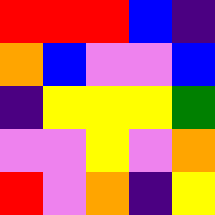[["red", "red", "red", "blue", "indigo"], ["orange", "blue", "violet", "violet", "blue"], ["indigo", "yellow", "yellow", "yellow", "green"], ["violet", "violet", "yellow", "violet", "orange"], ["red", "violet", "orange", "indigo", "yellow"]]